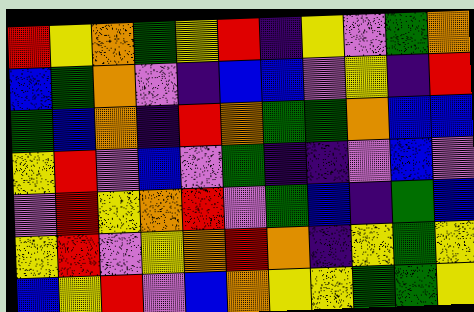[["red", "yellow", "orange", "green", "yellow", "red", "indigo", "yellow", "violet", "green", "orange"], ["blue", "green", "orange", "violet", "indigo", "blue", "blue", "violet", "yellow", "indigo", "red"], ["green", "blue", "orange", "indigo", "red", "orange", "green", "green", "orange", "blue", "blue"], ["yellow", "red", "violet", "blue", "violet", "green", "indigo", "indigo", "violet", "blue", "violet"], ["violet", "red", "yellow", "orange", "red", "violet", "green", "blue", "indigo", "green", "blue"], ["yellow", "red", "violet", "yellow", "orange", "red", "orange", "indigo", "yellow", "green", "yellow"], ["blue", "yellow", "red", "violet", "blue", "orange", "yellow", "yellow", "green", "green", "yellow"]]